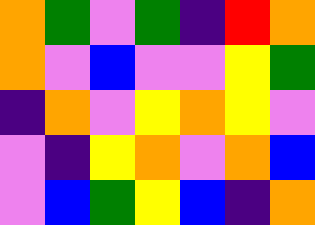[["orange", "green", "violet", "green", "indigo", "red", "orange"], ["orange", "violet", "blue", "violet", "violet", "yellow", "green"], ["indigo", "orange", "violet", "yellow", "orange", "yellow", "violet"], ["violet", "indigo", "yellow", "orange", "violet", "orange", "blue"], ["violet", "blue", "green", "yellow", "blue", "indigo", "orange"]]